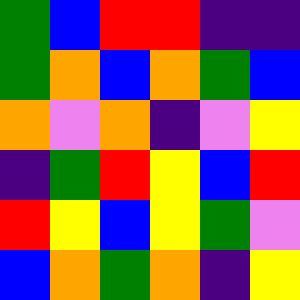[["green", "blue", "red", "red", "indigo", "indigo"], ["green", "orange", "blue", "orange", "green", "blue"], ["orange", "violet", "orange", "indigo", "violet", "yellow"], ["indigo", "green", "red", "yellow", "blue", "red"], ["red", "yellow", "blue", "yellow", "green", "violet"], ["blue", "orange", "green", "orange", "indigo", "yellow"]]